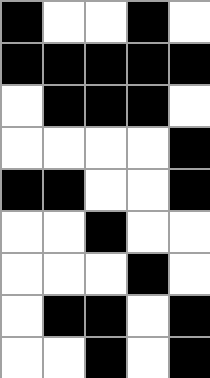[["black", "white", "white", "black", "white"], ["black", "black", "black", "black", "black"], ["white", "black", "black", "black", "white"], ["white", "white", "white", "white", "black"], ["black", "black", "white", "white", "black"], ["white", "white", "black", "white", "white"], ["white", "white", "white", "black", "white"], ["white", "black", "black", "white", "black"], ["white", "white", "black", "white", "black"]]